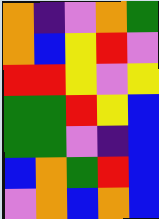[["orange", "indigo", "violet", "orange", "green"], ["orange", "blue", "yellow", "red", "violet"], ["red", "red", "yellow", "violet", "yellow"], ["green", "green", "red", "yellow", "blue"], ["green", "green", "violet", "indigo", "blue"], ["blue", "orange", "green", "red", "blue"], ["violet", "orange", "blue", "orange", "blue"]]